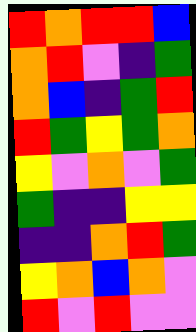[["red", "orange", "red", "red", "blue"], ["orange", "red", "violet", "indigo", "green"], ["orange", "blue", "indigo", "green", "red"], ["red", "green", "yellow", "green", "orange"], ["yellow", "violet", "orange", "violet", "green"], ["green", "indigo", "indigo", "yellow", "yellow"], ["indigo", "indigo", "orange", "red", "green"], ["yellow", "orange", "blue", "orange", "violet"], ["red", "violet", "red", "violet", "violet"]]